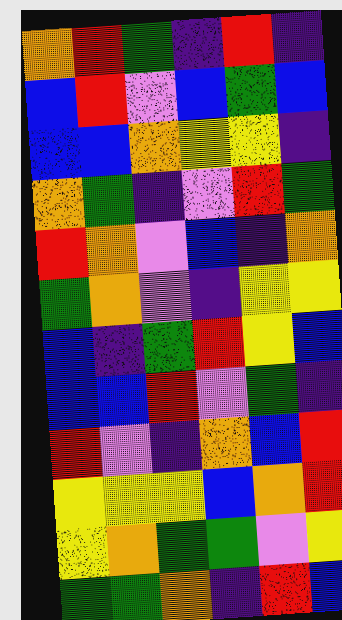[["orange", "red", "green", "indigo", "red", "indigo"], ["blue", "red", "violet", "blue", "green", "blue"], ["blue", "blue", "orange", "yellow", "yellow", "indigo"], ["orange", "green", "indigo", "violet", "red", "green"], ["red", "orange", "violet", "blue", "indigo", "orange"], ["green", "orange", "violet", "indigo", "yellow", "yellow"], ["blue", "indigo", "green", "red", "yellow", "blue"], ["blue", "blue", "red", "violet", "green", "indigo"], ["red", "violet", "indigo", "orange", "blue", "red"], ["yellow", "yellow", "yellow", "blue", "orange", "red"], ["yellow", "orange", "green", "green", "violet", "yellow"], ["green", "green", "orange", "indigo", "red", "blue"]]